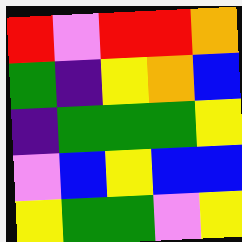[["red", "violet", "red", "red", "orange"], ["green", "indigo", "yellow", "orange", "blue"], ["indigo", "green", "green", "green", "yellow"], ["violet", "blue", "yellow", "blue", "blue"], ["yellow", "green", "green", "violet", "yellow"]]